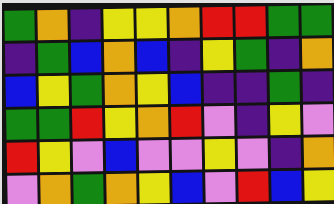[["green", "orange", "indigo", "yellow", "yellow", "orange", "red", "red", "green", "green"], ["indigo", "green", "blue", "orange", "blue", "indigo", "yellow", "green", "indigo", "orange"], ["blue", "yellow", "green", "orange", "yellow", "blue", "indigo", "indigo", "green", "indigo"], ["green", "green", "red", "yellow", "orange", "red", "violet", "indigo", "yellow", "violet"], ["red", "yellow", "violet", "blue", "violet", "violet", "yellow", "violet", "indigo", "orange"], ["violet", "orange", "green", "orange", "yellow", "blue", "violet", "red", "blue", "yellow"]]